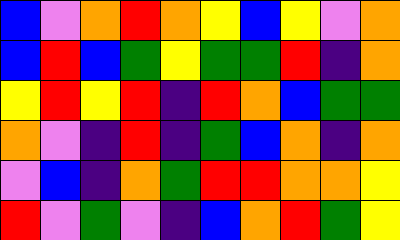[["blue", "violet", "orange", "red", "orange", "yellow", "blue", "yellow", "violet", "orange"], ["blue", "red", "blue", "green", "yellow", "green", "green", "red", "indigo", "orange"], ["yellow", "red", "yellow", "red", "indigo", "red", "orange", "blue", "green", "green"], ["orange", "violet", "indigo", "red", "indigo", "green", "blue", "orange", "indigo", "orange"], ["violet", "blue", "indigo", "orange", "green", "red", "red", "orange", "orange", "yellow"], ["red", "violet", "green", "violet", "indigo", "blue", "orange", "red", "green", "yellow"]]